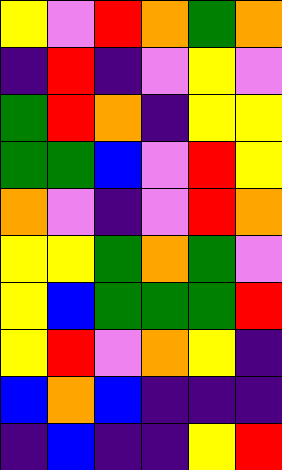[["yellow", "violet", "red", "orange", "green", "orange"], ["indigo", "red", "indigo", "violet", "yellow", "violet"], ["green", "red", "orange", "indigo", "yellow", "yellow"], ["green", "green", "blue", "violet", "red", "yellow"], ["orange", "violet", "indigo", "violet", "red", "orange"], ["yellow", "yellow", "green", "orange", "green", "violet"], ["yellow", "blue", "green", "green", "green", "red"], ["yellow", "red", "violet", "orange", "yellow", "indigo"], ["blue", "orange", "blue", "indigo", "indigo", "indigo"], ["indigo", "blue", "indigo", "indigo", "yellow", "red"]]